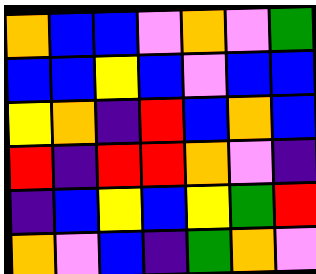[["orange", "blue", "blue", "violet", "orange", "violet", "green"], ["blue", "blue", "yellow", "blue", "violet", "blue", "blue"], ["yellow", "orange", "indigo", "red", "blue", "orange", "blue"], ["red", "indigo", "red", "red", "orange", "violet", "indigo"], ["indigo", "blue", "yellow", "blue", "yellow", "green", "red"], ["orange", "violet", "blue", "indigo", "green", "orange", "violet"]]